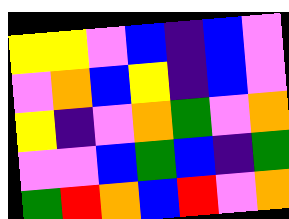[["yellow", "yellow", "violet", "blue", "indigo", "blue", "violet"], ["violet", "orange", "blue", "yellow", "indigo", "blue", "violet"], ["yellow", "indigo", "violet", "orange", "green", "violet", "orange"], ["violet", "violet", "blue", "green", "blue", "indigo", "green"], ["green", "red", "orange", "blue", "red", "violet", "orange"]]